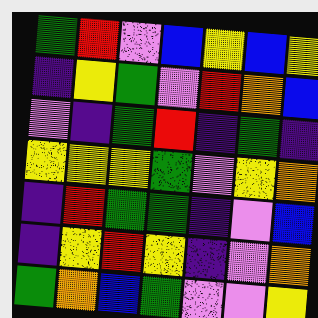[["green", "red", "violet", "blue", "yellow", "blue", "yellow"], ["indigo", "yellow", "green", "violet", "red", "orange", "blue"], ["violet", "indigo", "green", "red", "indigo", "green", "indigo"], ["yellow", "yellow", "yellow", "green", "violet", "yellow", "orange"], ["indigo", "red", "green", "green", "indigo", "violet", "blue"], ["indigo", "yellow", "red", "yellow", "indigo", "violet", "orange"], ["green", "orange", "blue", "green", "violet", "violet", "yellow"]]